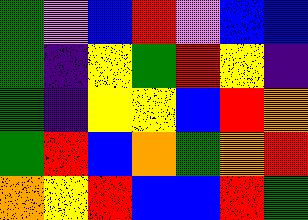[["green", "violet", "blue", "red", "violet", "blue", "blue"], ["green", "indigo", "yellow", "green", "red", "yellow", "indigo"], ["green", "indigo", "yellow", "yellow", "blue", "red", "orange"], ["green", "red", "blue", "orange", "green", "orange", "red"], ["orange", "yellow", "red", "blue", "blue", "red", "green"]]